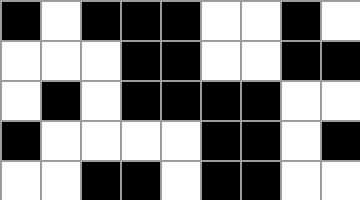[["black", "white", "black", "black", "black", "white", "white", "black", "white"], ["white", "white", "white", "black", "black", "white", "white", "black", "black"], ["white", "black", "white", "black", "black", "black", "black", "white", "white"], ["black", "white", "white", "white", "white", "black", "black", "white", "black"], ["white", "white", "black", "black", "white", "black", "black", "white", "white"]]